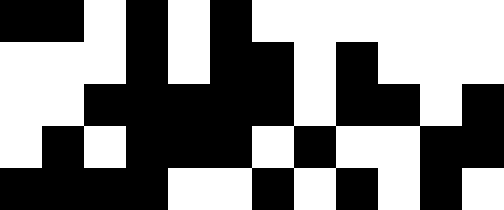[["black", "black", "white", "black", "white", "black", "white", "white", "white", "white", "white", "white"], ["white", "white", "white", "black", "white", "black", "black", "white", "black", "white", "white", "white"], ["white", "white", "black", "black", "black", "black", "black", "white", "black", "black", "white", "black"], ["white", "black", "white", "black", "black", "black", "white", "black", "white", "white", "black", "black"], ["black", "black", "black", "black", "white", "white", "black", "white", "black", "white", "black", "white"]]